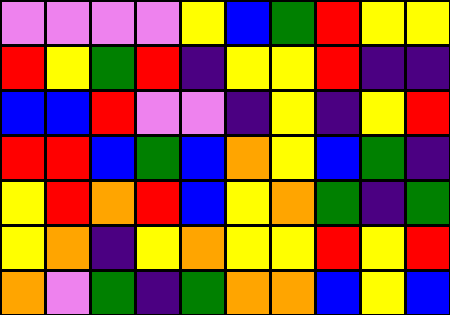[["violet", "violet", "violet", "violet", "yellow", "blue", "green", "red", "yellow", "yellow"], ["red", "yellow", "green", "red", "indigo", "yellow", "yellow", "red", "indigo", "indigo"], ["blue", "blue", "red", "violet", "violet", "indigo", "yellow", "indigo", "yellow", "red"], ["red", "red", "blue", "green", "blue", "orange", "yellow", "blue", "green", "indigo"], ["yellow", "red", "orange", "red", "blue", "yellow", "orange", "green", "indigo", "green"], ["yellow", "orange", "indigo", "yellow", "orange", "yellow", "yellow", "red", "yellow", "red"], ["orange", "violet", "green", "indigo", "green", "orange", "orange", "blue", "yellow", "blue"]]